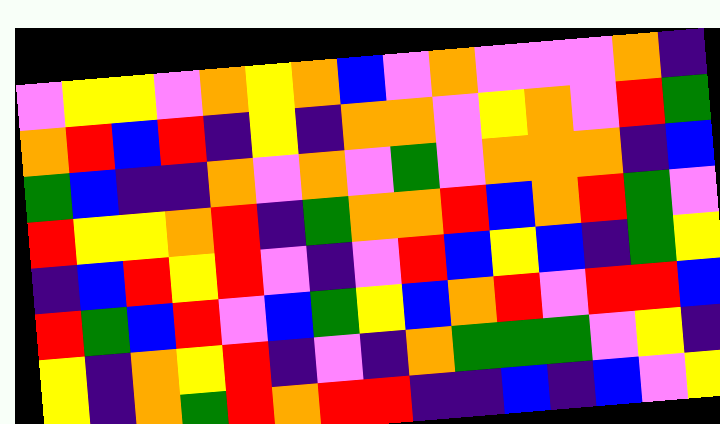[["violet", "yellow", "yellow", "violet", "orange", "yellow", "orange", "blue", "violet", "orange", "violet", "violet", "violet", "orange", "indigo"], ["orange", "red", "blue", "red", "indigo", "yellow", "indigo", "orange", "orange", "violet", "yellow", "orange", "violet", "red", "green"], ["green", "blue", "indigo", "indigo", "orange", "violet", "orange", "violet", "green", "violet", "orange", "orange", "orange", "indigo", "blue"], ["red", "yellow", "yellow", "orange", "red", "indigo", "green", "orange", "orange", "red", "blue", "orange", "red", "green", "violet"], ["indigo", "blue", "red", "yellow", "red", "violet", "indigo", "violet", "red", "blue", "yellow", "blue", "indigo", "green", "yellow"], ["red", "green", "blue", "red", "violet", "blue", "green", "yellow", "blue", "orange", "red", "violet", "red", "red", "blue"], ["yellow", "indigo", "orange", "yellow", "red", "indigo", "violet", "indigo", "orange", "green", "green", "green", "violet", "yellow", "indigo"], ["yellow", "indigo", "orange", "green", "red", "orange", "red", "red", "indigo", "indigo", "blue", "indigo", "blue", "violet", "yellow"]]